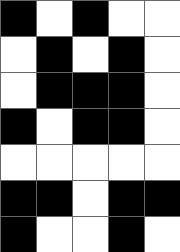[["black", "white", "black", "white", "white"], ["white", "black", "white", "black", "white"], ["white", "black", "black", "black", "white"], ["black", "white", "black", "black", "white"], ["white", "white", "white", "white", "white"], ["black", "black", "white", "black", "black"], ["black", "white", "white", "black", "white"]]